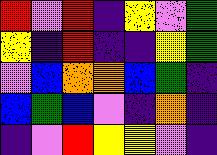[["red", "violet", "red", "indigo", "yellow", "violet", "green"], ["yellow", "indigo", "red", "indigo", "indigo", "yellow", "green"], ["violet", "blue", "orange", "orange", "blue", "green", "indigo"], ["blue", "green", "blue", "violet", "indigo", "orange", "indigo"], ["indigo", "violet", "red", "yellow", "yellow", "violet", "indigo"]]